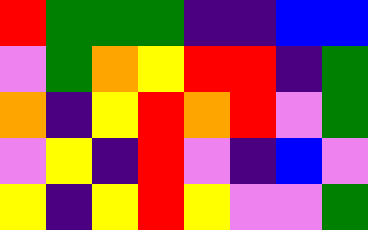[["red", "green", "green", "green", "indigo", "indigo", "blue", "blue"], ["violet", "green", "orange", "yellow", "red", "red", "indigo", "green"], ["orange", "indigo", "yellow", "red", "orange", "red", "violet", "green"], ["violet", "yellow", "indigo", "red", "violet", "indigo", "blue", "violet"], ["yellow", "indigo", "yellow", "red", "yellow", "violet", "violet", "green"]]